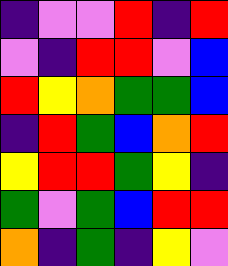[["indigo", "violet", "violet", "red", "indigo", "red"], ["violet", "indigo", "red", "red", "violet", "blue"], ["red", "yellow", "orange", "green", "green", "blue"], ["indigo", "red", "green", "blue", "orange", "red"], ["yellow", "red", "red", "green", "yellow", "indigo"], ["green", "violet", "green", "blue", "red", "red"], ["orange", "indigo", "green", "indigo", "yellow", "violet"]]